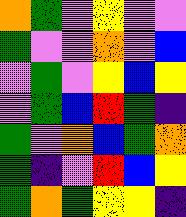[["orange", "green", "violet", "yellow", "violet", "violet"], ["green", "violet", "violet", "orange", "violet", "blue"], ["violet", "green", "violet", "yellow", "blue", "yellow"], ["violet", "green", "blue", "red", "green", "indigo"], ["green", "violet", "orange", "blue", "green", "orange"], ["green", "indigo", "violet", "red", "blue", "yellow"], ["green", "orange", "green", "yellow", "yellow", "indigo"]]